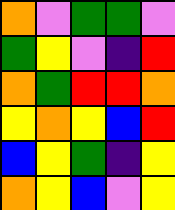[["orange", "violet", "green", "green", "violet"], ["green", "yellow", "violet", "indigo", "red"], ["orange", "green", "red", "red", "orange"], ["yellow", "orange", "yellow", "blue", "red"], ["blue", "yellow", "green", "indigo", "yellow"], ["orange", "yellow", "blue", "violet", "yellow"]]